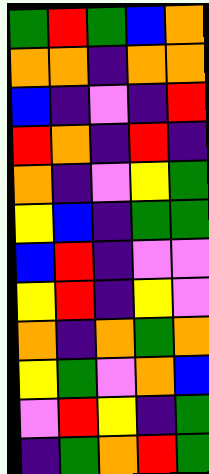[["green", "red", "green", "blue", "orange"], ["orange", "orange", "indigo", "orange", "orange"], ["blue", "indigo", "violet", "indigo", "red"], ["red", "orange", "indigo", "red", "indigo"], ["orange", "indigo", "violet", "yellow", "green"], ["yellow", "blue", "indigo", "green", "green"], ["blue", "red", "indigo", "violet", "violet"], ["yellow", "red", "indigo", "yellow", "violet"], ["orange", "indigo", "orange", "green", "orange"], ["yellow", "green", "violet", "orange", "blue"], ["violet", "red", "yellow", "indigo", "green"], ["indigo", "green", "orange", "red", "green"]]